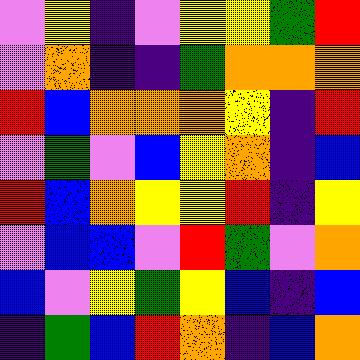[["violet", "yellow", "indigo", "violet", "yellow", "yellow", "green", "red"], ["violet", "orange", "indigo", "indigo", "green", "orange", "orange", "orange"], ["red", "blue", "orange", "orange", "orange", "yellow", "indigo", "red"], ["violet", "green", "violet", "blue", "yellow", "orange", "indigo", "blue"], ["red", "blue", "orange", "yellow", "yellow", "red", "indigo", "yellow"], ["violet", "blue", "blue", "violet", "red", "green", "violet", "orange"], ["blue", "violet", "yellow", "green", "yellow", "blue", "indigo", "blue"], ["indigo", "green", "blue", "red", "orange", "indigo", "blue", "orange"]]